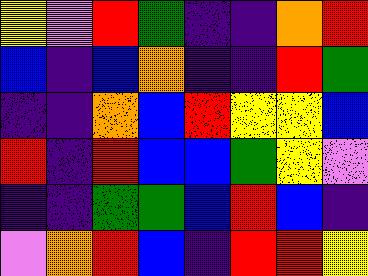[["yellow", "violet", "red", "green", "indigo", "indigo", "orange", "red"], ["blue", "indigo", "blue", "orange", "indigo", "indigo", "red", "green"], ["indigo", "indigo", "orange", "blue", "red", "yellow", "yellow", "blue"], ["red", "indigo", "red", "blue", "blue", "green", "yellow", "violet"], ["indigo", "indigo", "green", "green", "blue", "red", "blue", "indigo"], ["violet", "orange", "red", "blue", "indigo", "red", "red", "yellow"]]